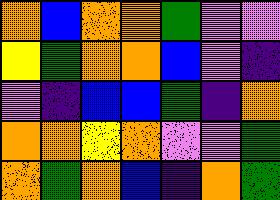[["orange", "blue", "orange", "orange", "green", "violet", "violet"], ["yellow", "green", "orange", "orange", "blue", "violet", "indigo"], ["violet", "indigo", "blue", "blue", "green", "indigo", "orange"], ["orange", "orange", "yellow", "orange", "violet", "violet", "green"], ["orange", "green", "orange", "blue", "indigo", "orange", "green"]]